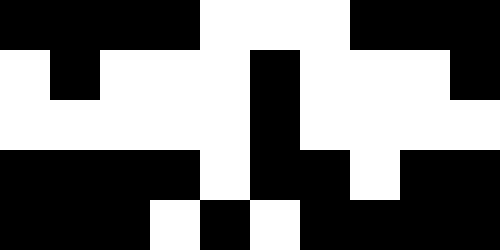[["black", "black", "black", "black", "white", "white", "white", "black", "black", "black"], ["white", "black", "white", "white", "white", "black", "white", "white", "white", "black"], ["white", "white", "white", "white", "white", "black", "white", "white", "white", "white"], ["black", "black", "black", "black", "white", "black", "black", "white", "black", "black"], ["black", "black", "black", "white", "black", "white", "black", "black", "black", "black"]]